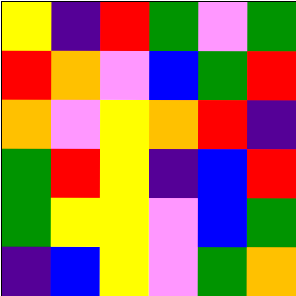[["yellow", "indigo", "red", "green", "violet", "green"], ["red", "orange", "violet", "blue", "green", "red"], ["orange", "violet", "yellow", "orange", "red", "indigo"], ["green", "red", "yellow", "indigo", "blue", "red"], ["green", "yellow", "yellow", "violet", "blue", "green"], ["indigo", "blue", "yellow", "violet", "green", "orange"]]